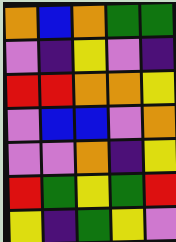[["orange", "blue", "orange", "green", "green"], ["violet", "indigo", "yellow", "violet", "indigo"], ["red", "red", "orange", "orange", "yellow"], ["violet", "blue", "blue", "violet", "orange"], ["violet", "violet", "orange", "indigo", "yellow"], ["red", "green", "yellow", "green", "red"], ["yellow", "indigo", "green", "yellow", "violet"]]